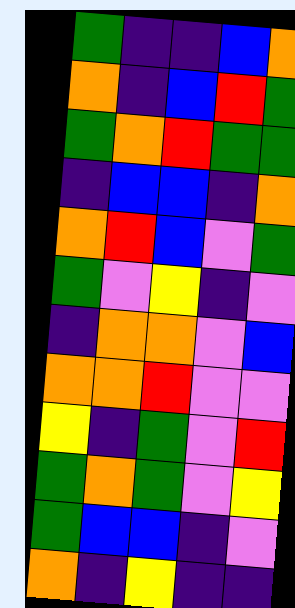[["green", "indigo", "indigo", "blue", "orange"], ["orange", "indigo", "blue", "red", "green"], ["green", "orange", "red", "green", "green"], ["indigo", "blue", "blue", "indigo", "orange"], ["orange", "red", "blue", "violet", "green"], ["green", "violet", "yellow", "indigo", "violet"], ["indigo", "orange", "orange", "violet", "blue"], ["orange", "orange", "red", "violet", "violet"], ["yellow", "indigo", "green", "violet", "red"], ["green", "orange", "green", "violet", "yellow"], ["green", "blue", "blue", "indigo", "violet"], ["orange", "indigo", "yellow", "indigo", "indigo"]]